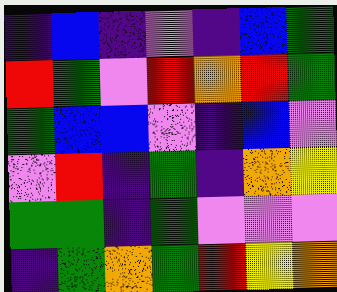[["indigo", "blue", "indigo", "violet", "indigo", "blue", "green"], ["red", "green", "violet", "red", "orange", "red", "green"], ["green", "blue", "blue", "violet", "indigo", "blue", "violet"], ["violet", "red", "indigo", "green", "indigo", "orange", "yellow"], ["green", "green", "indigo", "green", "violet", "violet", "violet"], ["indigo", "green", "orange", "green", "red", "yellow", "orange"]]